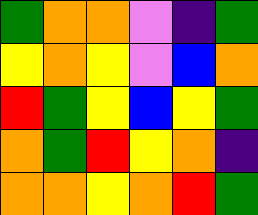[["green", "orange", "orange", "violet", "indigo", "green"], ["yellow", "orange", "yellow", "violet", "blue", "orange"], ["red", "green", "yellow", "blue", "yellow", "green"], ["orange", "green", "red", "yellow", "orange", "indigo"], ["orange", "orange", "yellow", "orange", "red", "green"]]